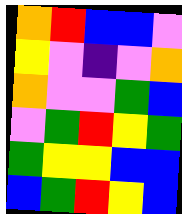[["orange", "red", "blue", "blue", "violet"], ["yellow", "violet", "indigo", "violet", "orange"], ["orange", "violet", "violet", "green", "blue"], ["violet", "green", "red", "yellow", "green"], ["green", "yellow", "yellow", "blue", "blue"], ["blue", "green", "red", "yellow", "blue"]]